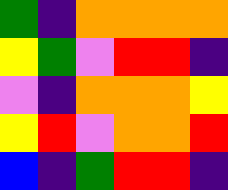[["green", "indigo", "orange", "orange", "orange", "orange"], ["yellow", "green", "violet", "red", "red", "indigo"], ["violet", "indigo", "orange", "orange", "orange", "yellow"], ["yellow", "red", "violet", "orange", "orange", "red"], ["blue", "indigo", "green", "red", "red", "indigo"]]